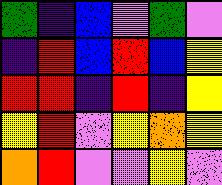[["green", "indigo", "blue", "violet", "green", "violet"], ["indigo", "red", "blue", "red", "blue", "yellow"], ["red", "red", "indigo", "red", "indigo", "yellow"], ["yellow", "red", "violet", "yellow", "orange", "yellow"], ["orange", "red", "violet", "violet", "yellow", "violet"]]